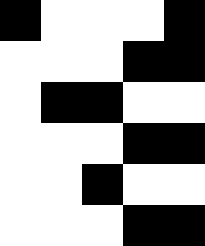[["black", "white", "white", "white", "black"], ["white", "white", "white", "black", "black"], ["white", "black", "black", "white", "white"], ["white", "white", "white", "black", "black"], ["white", "white", "black", "white", "white"], ["white", "white", "white", "black", "black"]]